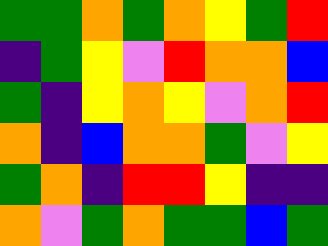[["green", "green", "orange", "green", "orange", "yellow", "green", "red"], ["indigo", "green", "yellow", "violet", "red", "orange", "orange", "blue"], ["green", "indigo", "yellow", "orange", "yellow", "violet", "orange", "red"], ["orange", "indigo", "blue", "orange", "orange", "green", "violet", "yellow"], ["green", "orange", "indigo", "red", "red", "yellow", "indigo", "indigo"], ["orange", "violet", "green", "orange", "green", "green", "blue", "green"]]